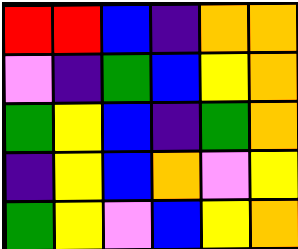[["red", "red", "blue", "indigo", "orange", "orange"], ["violet", "indigo", "green", "blue", "yellow", "orange"], ["green", "yellow", "blue", "indigo", "green", "orange"], ["indigo", "yellow", "blue", "orange", "violet", "yellow"], ["green", "yellow", "violet", "blue", "yellow", "orange"]]